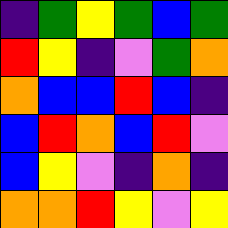[["indigo", "green", "yellow", "green", "blue", "green"], ["red", "yellow", "indigo", "violet", "green", "orange"], ["orange", "blue", "blue", "red", "blue", "indigo"], ["blue", "red", "orange", "blue", "red", "violet"], ["blue", "yellow", "violet", "indigo", "orange", "indigo"], ["orange", "orange", "red", "yellow", "violet", "yellow"]]